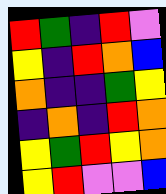[["red", "green", "indigo", "red", "violet"], ["yellow", "indigo", "red", "orange", "blue"], ["orange", "indigo", "indigo", "green", "yellow"], ["indigo", "orange", "indigo", "red", "orange"], ["yellow", "green", "red", "yellow", "orange"], ["yellow", "red", "violet", "violet", "blue"]]